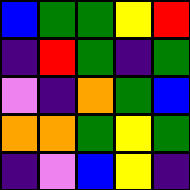[["blue", "green", "green", "yellow", "red"], ["indigo", "red", "green", "indigo", "green"], ["violet", "indigo", "orange", "green", "blue"], ["orange", "orange", "green", "yellow", "green"], ["indigo", "violet", "blue", "yellow", "indigo"]]